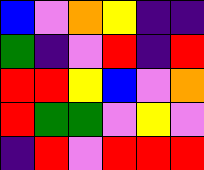[["blue", "violet", "orange", "yellow", "indigo", "indigo"], ["green", "indigo", "violet", "red", "indigo", "red"], ["red", "red", "yellow", "blue", "violet", "orange"], ["red", "green", "green", "violet", "yellow", "violet"], ["indigo", "red", "violet", "red", "red", "red"]]